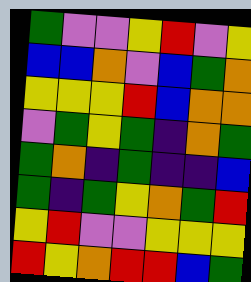[["green", "violet", "violet", "yellow", "red", "violet", "yellow"], ["blue", "blue", "orange", "violet", "blue", "green", "orange"], ["yellow", "yellow", "yellow", "red", "blue", "orange", "orange"], ["violet", "green", "yellow", "green", "indigo", "orange", "green"], ["green", "orange", "indigo", "green", "indigo", "indigo", "blue"], ["green", "indigo", "green", "yellow", "orange", "green", "red"], ["yellow", "red", "violet", "violet", "yellow", "yellow", "yellow"], ["red", "yellow", "orange", "red", "red", "blue", "green"]]